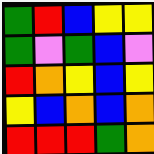[["green", "red", "blue", "yellow", "yellow"], ["green", "violet", "green", "blue", "violet"], ["red", "orange", "yellow", "blue", "yellow"], ["yellow", "blue", "orange", "blue", "orange"], ["red", "red", "red", "green", "orange"]]